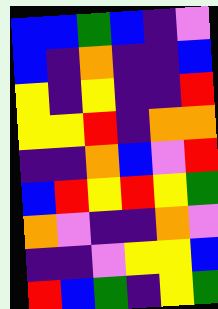[["blue", "blue", "green", "blue", "indigo", "violet"], ["blue", "indigo", "orange", "indigo", "indigo", "blue"], ["yellow", "indigo", "yellow", "indigo", "indigo", "red"], ["yellow", "yellow", "red", "indigo", "orange", "orange"], ["indigo", "indigo", "orange", "blue", "violet", "red"], ["blue", "red", "yellow", "red", "yellow", "green"], ["orange", "violet", "indigo", "indigo", "orange", "violet"], ["indigo", "indigo", "violet", "yellow", "yellow", "blue"], ["red", "blue", "green", "indigo", "yellow", "green"]]